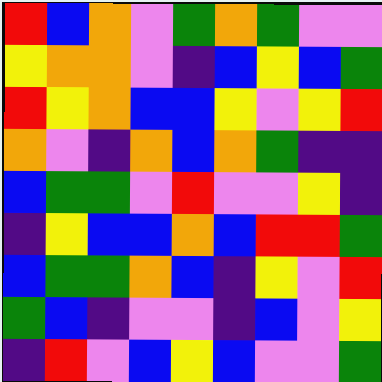[["red", "blue", "orange", "violet", "green", "orange", "green", "violet", "violet"], ["yellow", "orange", "orange", "violet", "indigo", "blue", "yellow", "blue", "green"], ["red", "yellow", "orange", "blue", "blue", "yellow", "violet", "yellow", "red"], ["orange", "violet", "indigo", "orange", "blue", "orange", "green", "indigo", "indigo"], ["blue", "green", "green", "violet", "red", "violet", "violet", "yellow", "indigo"], ["indigo", "yellow", "blue", "blue", "orange", "blue", "red", "red", "green"], ["blue", "green", "green", "orange", "blue", "indigo", "yellow", "violet", "red"], ["green", "blue", "indigo", "violet", "violet", "indigo", "blue", "violet", "yellow"], ["indigo", "red", "violet", "blue", "yellow", "blue", "violet", "violet", "green"]]